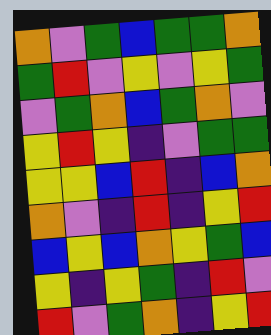[["orange", "violet", "green", "blue", "green", "green", "orange"], ["green", "red", "violet", "yellow", "violet", "yellow", "green"], ["violet", "green", "orange", "blue", "green", "orange", "violet"], ["yellow", "red", "yellow", "indigo", "violet", "green", "green"], ["yellow", "yellow", "blue", "red", "indigo", "blue", "orange"], ["orange", "violet", "indigo", "red", "indigo", "yellow", "red"], ["blue", "yellow", "blue", "orange", "yellow", "green", "blue"], ["yellow", "indigo", "yellow", "green", "indigo", "red", "violet"], ["red", "violet", "green", "orange", "indigo", "yellow", "red"]]